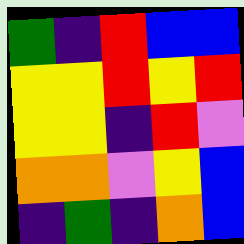[["green", "indigo", "red", "blue", "blue"], ["yellow", "yellow", "red", "yellow", "red"], ["yellow", "yellow", "indigo", "red", "violet"], ["orange", "orange", "violet", "yellow", "blue"], ["indigo", "green", "indigo", "orange", "blue"]]